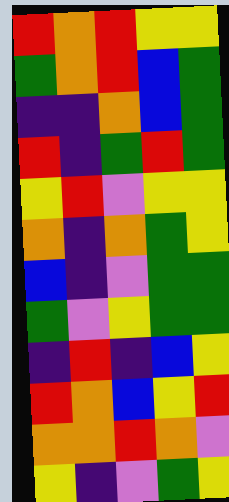[["red", "orange", "red", "yellow", "yellow"], ["green", "orange", "red", "blue", "green"], ["indigo", "indigo", "orange", "blue", "green"], ["red", "indigo", "green", "red", "green"], ["yellow", "red", "violet", "yellow", "yellow"], ["orange", "indigo", "orange", "green", "yellow"], ["blue", "indigo", "violet", "green", "green"], ["green", "violet", "yellow", "green", "green"], ["indigo", "red", "indigo", "blue", "yellow"], ["red", "orange", "blue", "yellow", "red"], ["orange", "orange", "red", "orange", "violet"], ["yellow", "indigo", "violet", "green", "yellow"]]